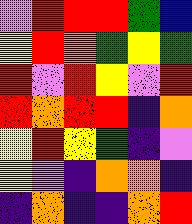[["violet", "red", "red", "red", "green", "blue"], ["yellow", "red", "orange", "green", "yellow", "green"], ["red", "violet", "red", "yellow", "violet", "red"], ["red", "orange", "red", "red", "indigo", "orange"], ["yellow", "red", "yellow", "green", "indigo", "violet"], ["yellow", "violet", "indigo", "orange", "orange", "indigo"], ["indigo", "orange", "indigo", "indigo", "orange", "red"]]